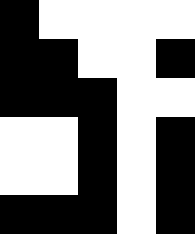[["black", "white", "white", "white", "white"], ["black", "black", "white", "white", "black"], ["black", "black", "black", "white", "white"], ["white", "white", "black", "white", "black"], ["white", "white", "black", "white", "black"], ["black", "black", "black", "white", "black"]]